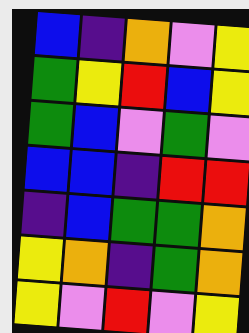[["blue", "indigo", "orange", "violet", "yellow"], ["green", "yellow", "red", "blue", "yellow"], ["green", "blue", "violet", "green", "violet"], ["blue", "blue", "indigo", "red", "red"], ["indigo", "blue", "green", "green", "orange"], ["yellow", "orange", "indigo", "green", "orange"], ["yellow", "violet", "red", "violet", "yellow"]]